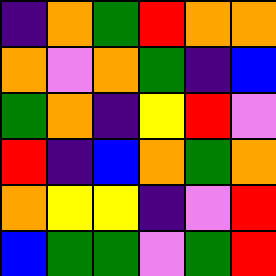[["indigo", "orange", "green", "red", "orange", "orange"], ["orange", "violet", "orange", "green", "indigo", "blue"], ["green", "orange", "indigo", "yellow", "red", "violet"], ["red", "indigo", "blue", "orange", "green", "orange"], ["orange", "yellow", "yellow", "indigo", "violet", "red"], ["blue", "green", "green", "violet", "green", "red"]]